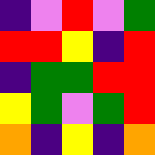[["indigo", "violet", "red", "violet", "green"], ["red", "red", "yellow", "indigo", "red"], ["indigo", "green", "green", "red", "red"], ["yellow", "green", "violet", "green", "red"], ["orange", "indigo", "yellow", "indigo", "orange"]]